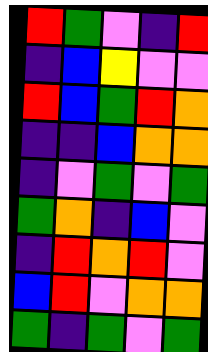[["red", "green", "violet", "indigo", "red"], ["indigo", "blue", "yellow", "violet", "violet"], ["red", "blue", "green", "red", "orange"], ["indigo", "indigo", "blue", "orange", "orange"], ["indigo", "violet", "green", "violet", "green"], ["green", "orange", "indigo", "blue", "violet"], ["indigo", "red", "orange", "red", "violet"], ["blue", "red", "violet", "orange", "orange"], ["green", "indigo", "green", "violet", "green"]]